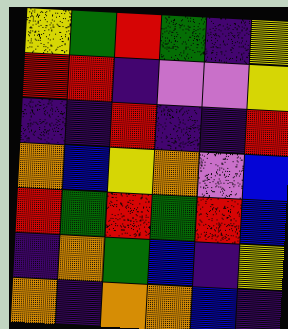[["yellow", "green", "red", "green", "indigo", "yellow"], ["red", "red", "indigo", "violet", "violet", "yellow"], ["indigo", "indigo", "red", "indigo", "indigo", "red"], ["orange", "blue", "yellow", "orange", "violet", "blue"], ["red", "green", "red", "green", "red", "blue"], ["indigo", "orange", "green", "blue", "indigo", "yellow"], ["orange", "indigo", "orange", "orange", "blue", "indigo"]]